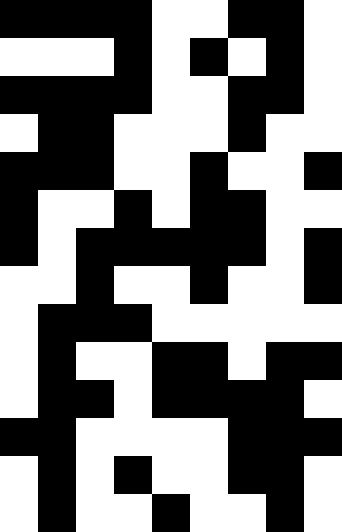[["black", "black", "black", "black", "white", "white", "black", "black", "white"], ["white", "white", "white", "black", "white", "black", "white", "black", "white"], ["black", "black", "black", "black", "white", "white", "black", "black", "white"], ["white", "black", "black", "white", "white", "white", "black", "white", "white"], ["black", "black", "black", "white", "white", "black", "white", "white", "black"], ["black", "white", "white", "black", "white", "black", "black", "white", "white"], ["black", "white", "black", "black", "black", "black", "black", "white", "black"], ["white", "white", "black", "white", "white", "black", "white", "white", "black"], ["white", "black", "black", "black", "white", "white", "white", "white", "white"], ["white", "black", "white", "white", "black", "black", "white", "black", "black"], ["white", "black", "black", "white", "black", "black", "black", "black", "white"], ["black", "black", "white", "white", "white", "white", "black", "black", "black"], ["white", "black", "white", "black", "white", "white", "black", "black", "white"], ["white", "black", "white", "white", "black", "white", "white", "black", "white"]]